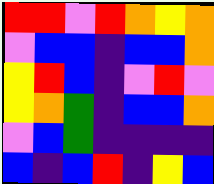[["red", "red", "violet", "red", "orange", "yellow", "orange"], ["violet", "blue", "blue", "indigo", "blue", "blue", "orange"], ["yellow", "red", "blue", "indigo", "violet", "red", "violet"], ["yellow", "orange", "green", "indigo", "blue", "blue", "orange"], ["violet", "blue", "green", "indigo", "indigo", "indigo", "indigo"], ["blue", "indigo", "blue", "red", "indigo", "yellow", "blue"]]